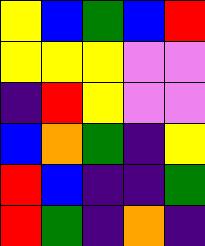[["yellow", "blue", "green", "blue", "red"], ["yellow", "yellow", "yellow", "violet", "violet"], ["indigo", "red", "yellow", "violet", "violet"], ["blue", "orange", "green", "indigo", "yellow"], ["red", "blue", "indigo", "indigo", "green"], ["red", "green", "indigo", "orange", "indigo"]]